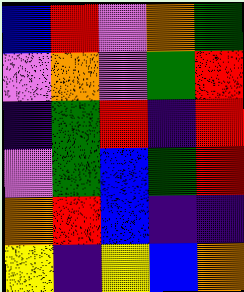[["blue", "red", "violet", "orange", "green"], ["violet", "orange", "violet", "green", "red"], ["indigo", "green", "red", "indigo", "red"], ["violet", "green", "blue", "green", "red"], ["orange", "red", "blue", "indigo", "indigo"], ["yellow", "indigo", "yellow", "blue", "orange"]]